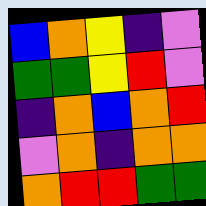[["blue", "orange", "yellow", "indigo", "violet"], ["green", "green", "yellow", "red", "violet"], ["indigo", "orange", "blue", "orange", "red"], ["violet", "orange", "indigo", "orange", "orange"], ["orange", "red", "red", "green", "green"]]